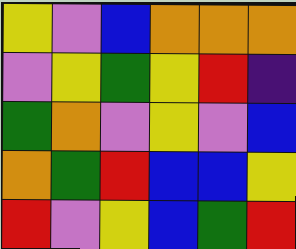[["yellow", "violet", "blue", "orange", "orange", "orange"], ["violet", "yellow", "green", "yellow", "red", "indigo"], ["green", "orange", "violet", "yellow", "violet", "blue"], ["orange", "green", "red", "blue", "blue", "yellow"], ["red", "violet", "yellow", "blue", "green", "red"]]